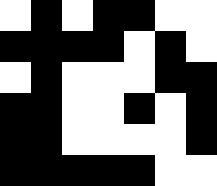[["white", "black", "white", "black", "black", "white", "white"], ["black", "black", "black", "black", "white", "black", "white"], ["white", "black", "white", "white", "white", "black", "black"], ["black", "black", "white", "white", "black", "white", "black"], ["black", "black", "white", "white", "white", "white", "black"], ["black", "black", "black", "black", "black", "white", "white"]]